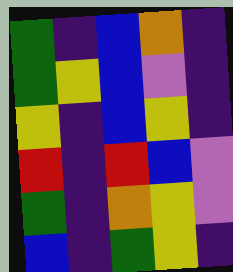[["green", "indigo", "blue", "orange", "indigo"], ["green", "yellow", "blue", "violet", "indigo"], ["yellow", "indigo", "blue", "yellow", "indigo"], ["red", "indigo", "red", "blue", "violet"], ["green", "indigo", "orange", "yellow", "violet"], ["blue", "indigo", "green", "yellow", "indigo"]]